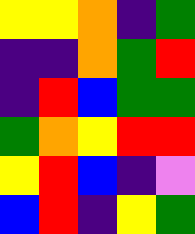[["yellow", "yellow", "orange", "indigo", "green"], ["indigo", "indigo", "orange", "green", "red"], ["indigo", "red", "blue", "green", "green"], ["green", "orange", "yellow", "red", "red"], ["yellow", "red", "blue", "indigo", "violet"], ["blue", "red", "indigo", "yellow", "green"]]